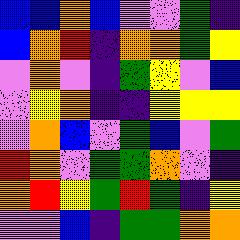[["blue", "blue", "orange", "blue", "violet", "violet", "green", "indigo"], ["blue", "orange", "red", "indigo", "orange", "orange", "green", "yellow"], ["violet", "orange", "violet", "indigo", "green", "yellow", "violet", "blue"], ["violet", "yellow", "orange", "indigo", "indigo", "yellow", "yellow", "yellow"], ["violet", "orange", "blue", "violet", "green", "blue", "violet", "green"], ["red", "orange", "violet", "green", "green", "orange", "violet", "indigo"], ["orange", "red", "yellow", "green", "red", "green", "indigo", "yellow"], ["violet", "violet", "blue", "indigo", "green", "green", "orange", "orange"]]